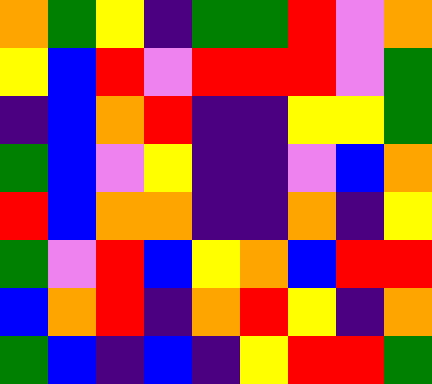[["orange", "green", "yellow", "indigo", "green", "green", "red", "violet", "orange"], ["yellow", "blue", "red", "violet", "red", "red", "red", "violet", "green"], ["indigo", "blue", "orange", "red", "indigo", "indigo", "yellow", "yellow", "green"], ["green", "blue", "violet", "yellow", "indigo", "indigo", "violet", "blue", "orange"], ["red", "blue", "orange", "orange", "indigo", "indigo", "orange", "indigo", "yellow"], ["green", "violet", "red", "blue", "yellow", "orange", "blue", "red", "red"], ["blue", "orange", "red", "indigo", "orange", "red", "yellow", "indigo", "orange"], ["green", "blue", "indigo", "blue", "indigo", "yellow", "red", "red", "green"]]